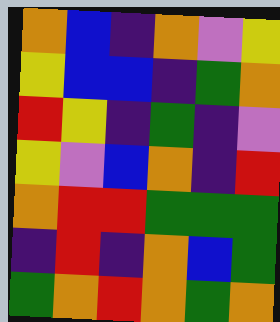[["orange", "blue", "indigo", "orange", "violet", "yellow"], ["yellow", "blue", "blue", "indigo", "green", "orange"], ["red", "yellow", "indigo", "green", "indigo", "violet"], ["yellow", "violet", "blue", "orange", "indigo", "red"], ["orange", "red", "red", "green", "green", "green"], ["indigo", "red", "indigo", "orange", "blue", "green"], ["green", "orange", "red", "orange", "green", "orange"]]